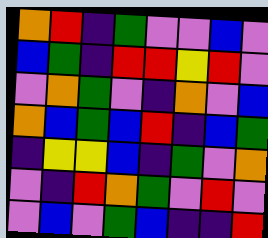[["orange", "red", "indigo", "green", "violet", "violet", "blue", "violet"], ["blue", "green", "indigo", "red", "red", "yellow", "red", "violet"], ["violet", "orange", "green", "violet", "indigo", "orange", "violet", "blue"], ["orange", "blue", "green", "blue", "red", "indigo", "blue", "green"], ["indigo", "yellow", "yellow", "blue", "indigo", "green", "violet", "orange"], ["violet", "indigo", "red", "orange", "green", "violet", "red", "violet"], ["violet", "blue", "violet", "green", "blue", "indigo", "indigo", "red"]]